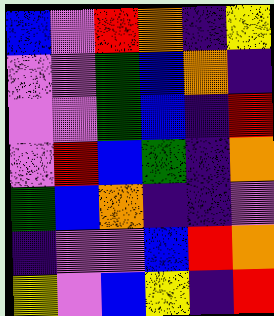[["blue", "violet", "red", "orange", "indigo", "yellow"], ["violet", "violet", "green", "blue", "orange", "indigo"], ["violet", "violet", "green", "blue", "indigo", "red"], ["violet", "red", "blue", "green", "indigo", "orange"], ["green", "blue", "orange", "indigo", "indigo", "violet"], ["indigo", "violet", "violet", "blue", "red", "orange"], ["yellow", "violet", "blue", "yellow", "indigo", "red"]]